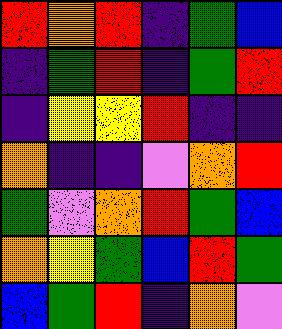[["red", "orange", "red", "indigo", "green", "blue"], ["indigo", "green", "red", "indigo", "green", "red"], ["indigo", "yellow", "yellow", "red", "indigo", "indigo"], ["orange", "indigo", "indigo", "violet", "orange", "red"], ["green", "violet", "orange", "red", "green", "blue"], ["orange", "yellow", "green", "blue", "red", "green"], ["blue", "green", "red", "indigo", "orange", "violet"]]